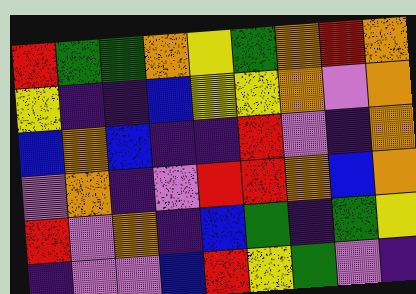[["red", "green", "green", "orange", "yellow", "green", "orange", "red", "orange"], ["yellow", "indigo", "indigo", "blue", "yellow", "yellow", "orange", "violet", "orange"], ["blue", "orange", "blue", "indigo", "indigo", "red", "violet", "indigo", "orange"], ["violet", "orange", "indigo", "violet", "red", "red", "orange", "blue", "orange"], ["red", "violet", "orange", "indigo", "blue", "green", "indigo", "green", "yellow"], ["indigo", "violet", "violet", "blue", "red", "yellow", "green", "violet", "indigo"]]